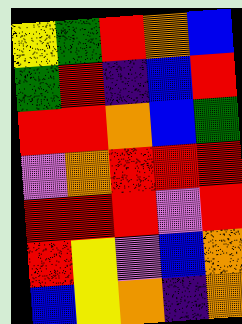[["yellow", "green", "red", "orange", "blue"], ["green", "red", "indigo", "blue", "red"], ["red", "red", "orange", "blue", "green"], ["violet", "orange", "red", "red", "red"], ["red", "red", "red", "violet", "red"], ["red", "yellow", "violet", "blue", "orange"], ["blue", "yellow", "orange", "indigo", "orange"]]